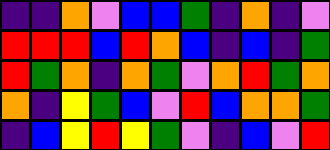[["indigo", "indigo", "orange", "violet", "blue", "blue", "green", "indigo", "orange", "indigo", "violet"], ["red", "red", "red", "blue", "red", "orange", "blue", "indigo", "blue", "indigo", "green"], ["red", "green", "orange", "indigo", "orange", "green", "violet", "orange", "red", "green", "orange"], ["orange", "indigo", "yellow", "green", "blue", "violet", "red", "blue", "orange", "orange", "green"], ["indigo", "blue", "yellow", "red", "yellow", "green", "violet", "indigo", "blue", "violet", "red"]]